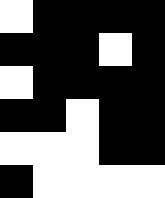[["white", "black", "black", "black", "black"], ["black", "black", "black", "white", "black"], ["white", "black", "black", "black", "black"], ["black", "black", "white", "black", "black"], ["white", "white", "white", "black", "black"], ["black", "white", "white", "white", "white"]]